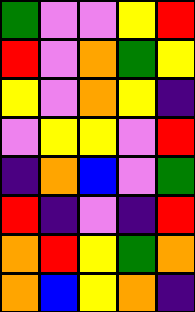[["green", "violet", "violet", "yellow", "red"], ["red", "violet", "orange", "green", "yellow"], ["yellow", "violet", "orange", "yellow", "indigo"], ["violet", "yellow", "yellow", "violet", "red"], ["indigo", "orange", "blue", "violet", "green"], ["red", "indigo", "violet", "indigo", "red"], ["orange", "red", "yellow", "green", "orange"], ["orange", "blue", "yellow", "orange", "indigo"]]